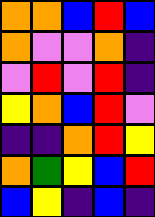[["orange", "orange", "blue", "red", "blue"], ["orange", "violet", "violet", "orange", "indigo"], ["violet", "red", "violet", "red", "indigo"], ["yellow", "orange", "blue", "red", "violet"], ["indigo", "indigo", "orange", "red", "yellow"], ["orange", "green", "yellow", "blue", "red"], ["blue", "yellow", "indigo", "blue", "indigo"]]